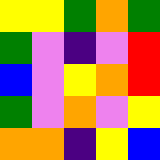[["yellow", "yellow", "green", "orange", "green"], ["green", "violet", "indigo", "violet", "red"], ["blue", "violet", "yellow", "orange", "red"], ["green", "violet", "orange", "violet", "yellow"], ["orange", "orange", "indigo", "yellow", "blue"]]